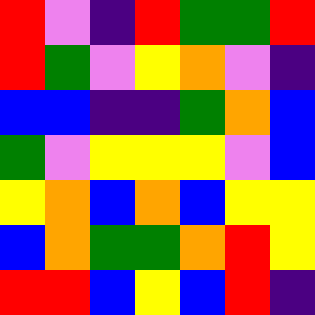[["red", "violet", "indigo", "red", "green", "green", "red"], ["red", "green", "violet", "yellow", "orange", "violet", "indigo"], ["blue", "blue", "indigo", "indigo", "green", "orange", "blue"], ["green", "violet", "yellow", "yellow", "yellow", "violet", "blue"], ["yellow", "orange", "blue", "orange", "blue", "yellow", "yellow"], ["blue", "orange", "green", "green", "orange", "red", "yellow"], ["red", "red", "blue", "yellow", "blue", "red", "indigo"]]